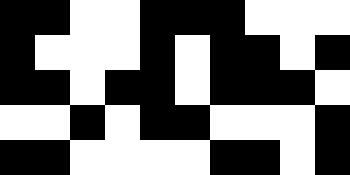[["black", "black", "white", "white", "black", "black", "black", "white", "white", "white"], ["black", "white", "white", "white", "black", "white", "black", "black", "white", "black"], ["black", "black", "white", "black", "black", "white", "black", "black", "black", "white"], ["white", "white", "black", "white", "black", "black", "white", "white", "white", "black"], ["black", "black", "white", "white", "white", "white", "black", "black", "white", "black"]]